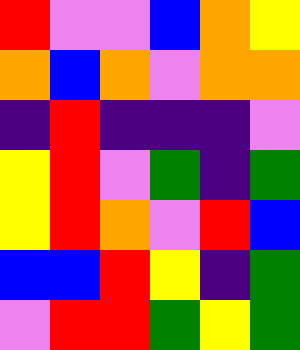[["red", "violet", "violet", "blue", "orange", "yellow"], ["orange", "blue", "orange", "violet", "orange", "orange"], ["indigo", "red", "indigo", "indigo", "indigo", "violet"], ["yellow", "red", "violet", "green", "indigo", "green"], ["yellow", "red", "orange", "violet", "red", "blue"], ["blue", "blue", "red", "yellow", "indigo", "green"], ["violet", "red", "red", "green", "yellow", "green"]]